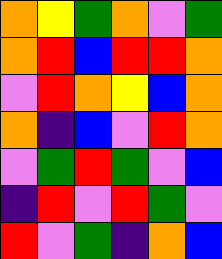[["orange", "yellow", "green", "orange", "violet", "green"], ["orange", "red", "blue", "red", "red", "orange"], ["violet", "red", "orange", "yellow", "blue", "orange"], ["orange", "indigo", "blue", "violet", "red", "orange"], ["violet", "green", "red", "green", "violet", "blue"], ["indigo", "red", "violet", "red", "green", "violet"], ["red", "violet", "green", "indigo", "orange", "blue"]]